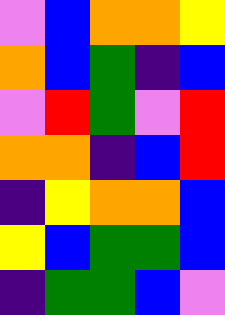[["violet", "blue", "orange", "orange", "yellow"], ["orange", "blue", "green", "indigo", "blue"], ["violet", "red", "green", "violet", "red"], ["orange", "orange", "indigo", "blue", "red"], ["indigo", "yellow", "orange", "orange", "blue"], ["yellow", "blue", "green", "green", "blue"], ["indigo", "green", "green", "blue", "violet"]]